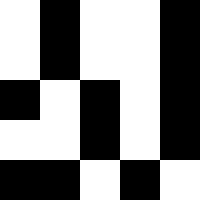[["white", "black", "white", "white", "black"], ["white", "black", "white", "white", "black"], ["black", "white", "black", "white", "black"], ["white", "white", "black", "white", "black"], ["black", "black", "white", "black", "white"]]